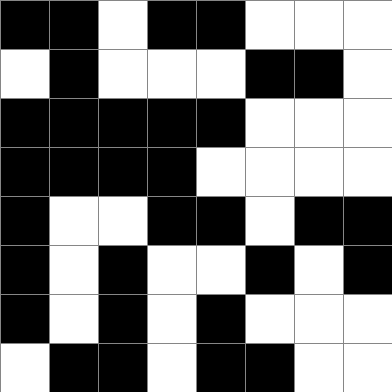[["black", "black", "white", "black", "black", "white", "white", "white"], ["white", "black", "white", "white", "white", "black", "black", "white"], ["black", "black", "black", "black", "black", "white", "white", "white"], ["black", "black", "black", "black", "white", "white", "white", "white"], ["black", "white", "white", "black", "black", "white", "black", "black"], ["black", "white", "black", "white", "white", "black", "white", "black"], ["black", "white", "black", "white", "black", "white", "white", "white"], ["white", "black", "black", "white", "black", "black", "white", "white"]]